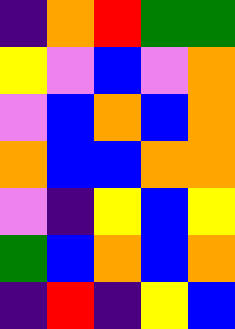[["indigo", "orange", "red", "green", "green"], ["yellow", "violet", "blue", "violet", "orange"], ["violet", "blue", "orange", "blue", "orange"], ["orange", "blue", "blue", "orange", "orange"], ["violet", "indigo", "yellow", "blue", "yellow"], ["green", "blue", "orange", "blue", "orange"], ["indigo", "red", "indigo", "yellow", "blue"]]